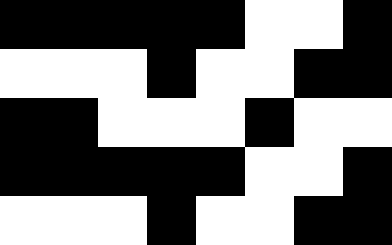[["black", "black", "black", "black", "black", "white", "white", "black"], ["white", "white", "white", "black", "white", "white", "black", "black"], ["black", "black", "white", "white", "white", "black", "white", "white"], ["black", "black", "black", "black", "black", "white", "white", "black"], ["white", "white", "white", "black", "white", "white", "black", "black"]]